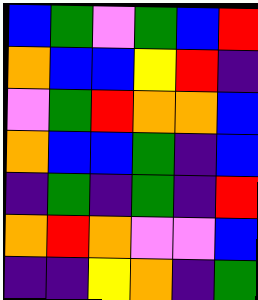[["blue", "green", "violet", "green", "blue", "red"], ["orange", "blue", "blue", "yellow", "red", "indigo"], ["violet", "green", "red", "orange", "orange", "blue"], ["orange", "blue", "blue", "green", "indigo", "blue"], ["indigo", "green", "indigo", "green", "indigo", "red"], ["orange", "red", "orange", "violet", "violet", "blue"], ["indigo", "indigo", "yellow", "orange", "indigo", "green"]]